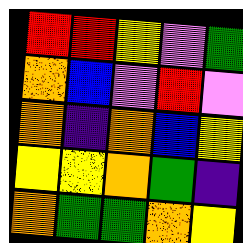[["red", "red", "yellow", "violet", "green"], ["orange", "blue", "violet", "red", "violet"], ["orange", "indigo", "orange", "blue", "yellow"], ["yellow", "yellow", "orange", "green", "indigo"], ["orange", "green", "green", "orange", "yellow"]]